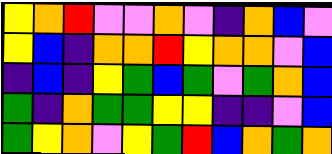[["yellow", "orange", "red", "violet", "violet", "orange", "violet", "indigo", "orange", "blue", "violet"], ["yellow", "blue", "indigo", "orange", "orange", "red", "yellow", "orange", "orange", "violet", "blue"], ["indigo", "blue", "indigo", "yellow", "green", "blue", "green", "violet", "green", "orange", "blue"], ["green", "indigo", "orange", "green", "green", "yellow", "yellow", "indigo", "indigo", "violet", "blue"], ["green", "yellow", "orange", "violet", "yellow", "green", "red", "blue", "orange", "green", "orange"]]